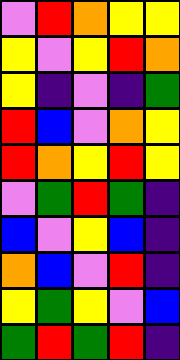[["violet", "red", "orange", "yellow", "yellow"], ["yellow", "violet", "yellow", "red", "orange"], ["yellow", "indigo", "violet", "indigo", "green"], ["red", "blue", "violet", "orange", "yellow"], ["red", "orange", "yellow", "red", "yellow"], ["violet", "green", "red", "green", "indigo"], ["blue", "violet", "yellow", "blue", "indigo"], ["orange", "blue", "violet", "red", "indigo"], ["yellow", "green", "yellow", "violet", "blue"], ["green", "red", "green", "red", "indigo"]]